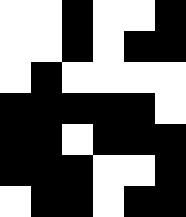[["white", "white", "black", "white", "white", "black"], ["white", "white", "black", "white", "black", "black"], ["white", "black", "white", "white", "white", "white"], ["black", "black", "black", "black", "black", "white"], ["black", "black", "white", "black", "black", "black"], ["black", "black", "black", "white", "white", "black"], ["white", "black", "black", "white", "black", "black"]]